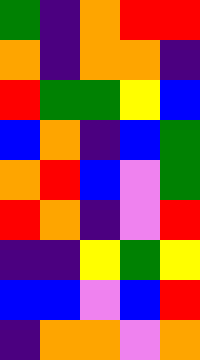[["green", "indigo", "orange", "red", "red"], ["orange", "indigo", "orange", "orange", "indigo"], ["red", "green", "green", "yellow", "blue"], ["blue", "orange", "indigo", "blue", "green"], ["orange", "red", "blue", "violet", "green"], ["red", "orange", "indigo", "violet", "red"], ["indigo", "indigo", "yellow", "green", "yellow"], ["blue", "blue", "violet", "blue", "red"], ["indigo", "orange", "orange", "violet", "orange"]]